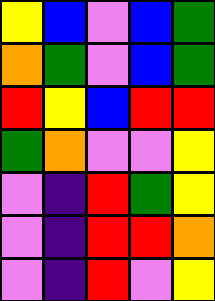[["yellow", "blue", "violet", "blue", "green"], ["orange", "green", "violet", "blue", "green"], ["red", "yellow", "blue", "red", "red"], ["green", "orange", "violet", "violet", "yellow"], ["violet", "indigo", "red", "green", "yellow"], ["violet", "indigo", "red", "red", "orange"], ["violet", "indigo", "red", "violet", "yellow"]]